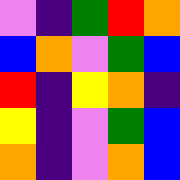[["violet", "indigo", "green", "red", "orange"], ["blue", "orange", "violet", "green", "blue"], ["red", "indigo", "yellow", "orange", "indigo"], ["yellow", "indigo", "violet", "green", "blue"], ["orange", "indigo", "violet", "orange", "blue"]]